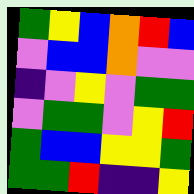[["green", "yellow", "blue", "orange", "red", "blue"], ["violet", "blue", "blue", "orange", "violet", "violet"], ["indigo", "violet", "yellow", "violet", "green", "green"], ["violet", "green", "green", "violet", "yellow", "red"], ["green", "blue", "blue", "yellow", "yellow", "green"], ["green", "green", "red", "indigo", "indigo", "yellow"]]